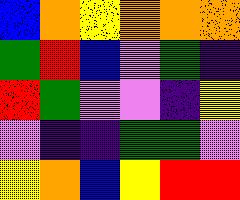[["blue", "orange", "yellow", "orange", "orange", "orange"], ["green", "red", "blue", "violet", "green", "indigo"], ["red", "green", "violet", "violet", "indigo", "yellow"], ["violet", "indigo", "indigo", "green", "green", "violet"], ["yellow", "orange", "blue", "yellow", "red", "red"]]